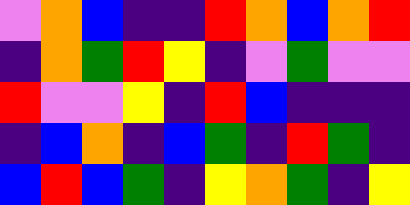[["violet", "orange", "blue", "indigo", "indigo", "red", "orange", "blue", "orange", "red"], ["indigo", "orange", "green", "red", "yellow", "indigo", "violet", "green", "violet", "violet"], ["red", "violet", "violet", "yellow", "indigo", "red", "blue", "indigo", "indigo", "indigo"], ["indigo", "blue", "orange", "indigo", "blue", "green", "indigo", "red", "green", "indigo"], ["blue", "red", "blue", "green", "indigo", "yellow", "orange", "green", "indigo", "yellow"]]